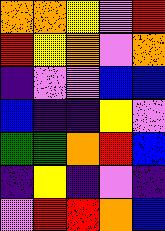[["orange", "orange", "yellow", "violet", "red"], ["red", "yellow", "orange", "violet", "orange"], ["indigo", "violet", "violet", "blue", "blue"], ["blue", "indigo", "indigo", "yellow", "violet"], ["green", "green", "orange", "red", "blue"], ["indigo", "yellow", "indigo", "violet", "indigo"], ["violet", "red", "red", "orange", "blue"]]